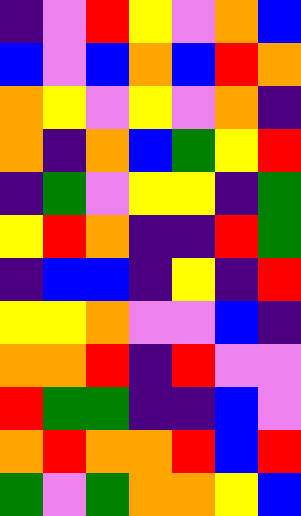[["indigo", "violet", "red", "yellow", "violet", "orange", "blue"], ["blue", "violet", "blue", "orange", "blue", "red", "orange"], ["orange", "yellow", "violet", "yellow", "violet", "orange", "indigo"], ["orange", "indigo", "orange", "blue", "green", "yellow", "red"], ["indigo", "green", "violet", "yellow", "yellow", "indigo", "green"], ["yellow", "red", "orange", "indigo", "indigo", "red", "green"], ["indigo", "blue", "blue", "indigo", "yellow", "indigo", "red"], ["yellow", "yellow", "orange", "violet", "violet", "blue", "indigo"], ["orange", "orange", "red", "indigo", "red", "violet", "violet"], ["red", "green", "green", "indigo", "indigo", "blue", "violet"], ["orange", "red", "orange", "orange", "red", "blue", "red"], ["green", "violet", "green", "orange", "orange", "yellow", "blue"]]